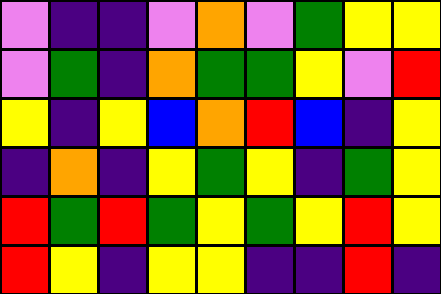[["violet", "indigo", "indigo", "violet", "orange", "violet", "green", "yellow", "yellow"], ["violet", "green", "indigo", "orange", "green", "green", "yellow", "violet", "red"], ["yellow", "indigo", "yellow", "blue", "orange", "red", "blue", "indigo", "yellow"], ["indigo", "orange", "indigo", "yellow", "green", "yellow", "indigo", "green", "yellow"], ["red", "green", "red", "green", "yellow", "green", "yellow", "red", "yellow"], ["red", "yellow", "indigo", "yellow", "yellow", "indigo", "indigo", "red", "indigo"]]